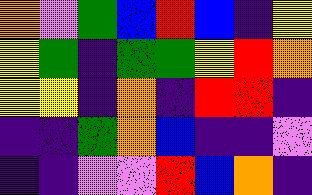[["orange", "violet", "green", "blue", "red", "blue", "indigo", "yellow"], ["yellow", "green", "indigo", "green", "green", "yellow", "red", "orange"], ["yellow", "yellow", "indigo", "orange", "indigo", "red", "red", "indigo"], ["indigo", "indigo", "green", "orange", "blue", "indigo", "indigo", "violet"], ["indigo", "indigo", "violet", "violet", "red", "blue", "orange", "indigo"]]